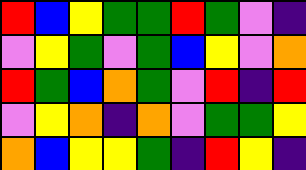[["red", "blue", "yellow", "green", "green", "red", "green", "violet", "indigo"], ["violet", "yellow", "green", "violet", "green", "blue", "yellow", "violet", "orange"], ["red", "green", "blue", "orange", "green", "violet", "red", "indigo", "red"], ["violet", "yellow", "orange", "indigo", "orange", "violet", "green", "green", "yellow"], ["orange", "blue", "yellow", "yellow", "green", "indigo", "red", "yellow", "indigo"]]